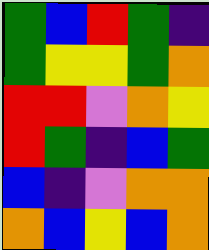[["green", "blue", "red", "green", "indigo"], ["green", "yellow", "yellow", "green", "orange"], ["red", "red", "violet", "orange", "yellow"], ["red", "green", "indigo", "blue", "green"], ["blue", "indigo", "violet", "orange", "orange"], ["orange", "blue", "yellow", "blue", "orange"]]